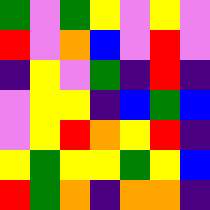[["green", "violet", "green", "yellow", "violet", "yellow", "violet"], ["red", "violet", "orange", "blue", "violet", "red", "violet"], ["indigo", "yellow", "violet", "green", "indigo", "red", "indigo"], ["violet", "yellow", "yellow", "indigo", "blue", "green", "blue"], ["violet", "yellow", "red", "orange", "yellow", "red", "indigo"], ["yellow", "green", "yellow", "yellow", "green", "yellow", "blue"], ["red", "green", "orange", "indigo", "orange", "orange", "indigo"]]